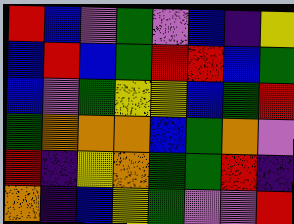[["red", "blue", "violet", "green", "violet", "blue", "indigo", "yellow"], ["blue", "red", "blue", "green", "red", "red", "blue", "green"], ["blue", "violet", "green", "yellow", "yellow", "blue", "green", "red"], ["green", "orange", "orange", "orange", "blue", "green", "orange", "violet"], ["red", "indigo", "yellow", "orange", "green", "green", "red", "indigo"], ["orange", "indigo", "blue", "yellow", "green", "violet", "violet", "red"]]